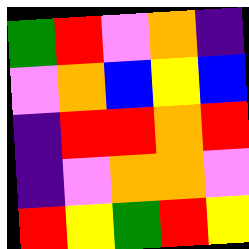[["green", "red", "violet", "orange", "indigo"], ["violet", "orange", "blue", "yellow", "blue"], ["indigo", "red", "red", "orange", "red"], ["indigo", "violet", "orange", "orange", "violet"], ["red", "yellow", "green", "red", "yellow"]]